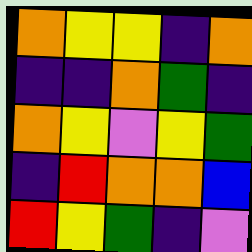[["orange", "yellow", "yellow", "indigo", "orange"], ["indigo", "indigo", "orange", "green", "indigo"], ["orange", "yellow", "violet", "yellow", "green"], ["indigo", "red", "orange", "orange", "blue"], ["red", "yellow", "green", "indigo", "violet"]]